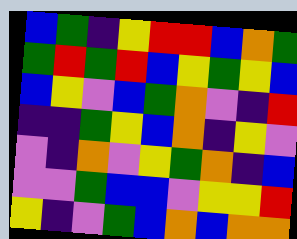[["blue", "green", "indigo", "yellow", "red", "red", "blue", "orange", "green"], ["green", "red", "green", "red", "blue", "yellow", "green", "yellow", "blue"], ["blue", "yellow", "violet", "blue", "green", "orange", "violet", "indigo", "red"], ["indigo", "indigo", "green", "yellow", "blue", "orange", "indigo", "yellow", "violet"], ["violet", "indigo", "orange", "violet", "yellow", "green", "orange", "indigo", "blue"], ["violet", "violet", "green", "blue", "blue", "violet", "yellow", "yellow", "red"], ["yellow", "indigo", "violet", "green", "blue", "orange", "blue", "orange", "orange"]]